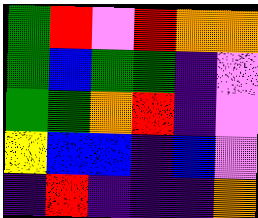[["green", "red", "violet", "red", "orange", "orange"], ["green", "blue", "green", "green", "indigo", "violet"], ["green", "green", "orange", "red", "indigo", "violet"], ["yellow", "blue", "blue", "indigo", "blue", "violet"], ["indigo", "red", "indigo", "indigo", "indigo", "orange"]]